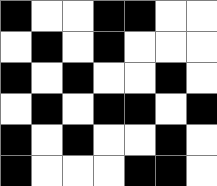[["black", "white", "white", "black", "black", "white", "white"], ["white", "black", "white", "black", "white", "white", "white"], ["black", "white", "black", "white", "white", "black", "white"], ["white", "black", "white", "black", "black", "white", "black"], ["black", "white", "black", "white", "white", "black", "white"], ["black", "white", "white", "white", "black", "black", "white"]]